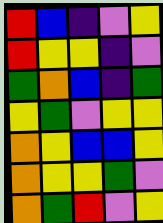[["red", "blue", "indigo", "violet", "yellow"], ["red", "yellow", "yellow", "indigo", "violet"], ["green", "orange", "blue", "indigo", "green"], ["yellow", "green", "violet", "yellow", "yellow"], ["orange", "yellow", "blue", "blue", "yellow"], ["orange", "yellow", "yellow", "green", "violet"], ["orange", "green", "red", "violet", "yellow"]]